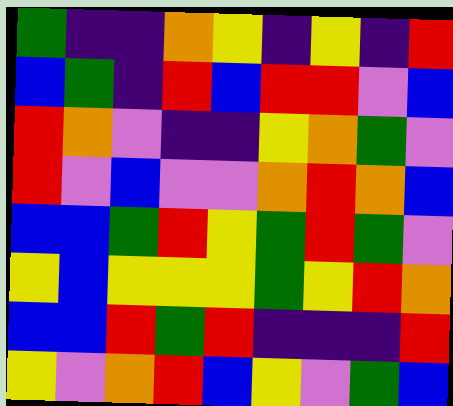[["green", "indigo", "indigo", "orange", "yellow", "indigo", "yellow", "indigo", "red"], ["blue", "green", "indigo", "red", "blue", "red", "red", "violet", "blue"], ["red", "orange", "violet", "indigo", "indigo", "yellow", "orange", "green", "violet"], ["red", "violet", "blue", "violet", "violet", "orange", "red", "orange", "blue"], ["blue", "blue", "green", "red", "yellow", "green", "red", "green", "violet"], ["yellow", "blue", "yellow", "yellow", "yellow", "green", "yellow", "red", "orange"], ["blue", "blue", "red", "green", "red", "indigo", "indigo", "indigo", "red"], ["yellow", "violet", "orange", "red", "blue", "yellow", "violet", "green", "blue"]]